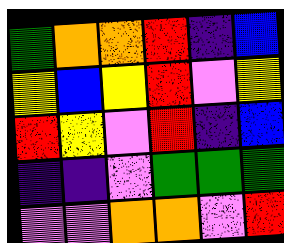[["green", "orange", "orange", "red", "indigo", "blue"], ["yellow", "blue", "yellow", "red", "violet", "yellow"], ["red", "yellow", "violet", "red", "indigo", "blue"], ["indigo", "indigo", "violet", "green", "green", "green"], ["violet", "violet", "orange", "orange", "violet", "red"]]